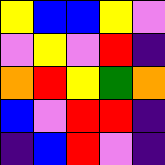[["yellow", "blue", "blue", "yellow", "violet"], ["violet", "yellow", "violet", "red", "indigo"], ["orange", "red", "yellow", "green", "orange"], ["blue", "violet", "red", "red", "indigo"], ["indigo", "blue", "red", "violet", "indigo"]]